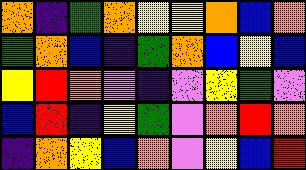[["orange", "indigo", "green", "orange", "yellow", "yellow", "orange", "blue", "orange"], ["green", "orange", "blue", "indigo", "green", "orange", "blue", "yellow", "blue"], ["yellow", "red", "orange", "violet", "indigo", "violet", "yellow", "green", "violet"], ["blue", "red", "indigo", "yellow", "green", "violet", "orange", "red", "orange"], ["indigo", "orange", "yellow", "blue", "orange", "violet", "yellow", "blue", "red"]]